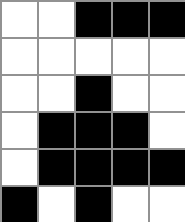[["white", "white", "black", "black", "black"], ["white", "white", "white", "white", "white"], ["white", "white", "black", "white", "white"], ["white", "black", "black", "black", "white"], ["white", "black", "black", "black", "black"], ["black", "white", "black", "white", "white"]]